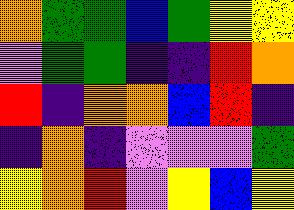[["orange", "green", "green", "blue", "green", "yellow", "yellow"], ["violet", "green", "green", "indigo", "indigo", "red", "orange"], ["red", "indigo", "orange", "orange", "blue", "red", "indigo"], ["indigo", "orange", "indigo", "violet", "violet", "violet", "green"], ["yellow", "orange", "red", "violet", "yellow", "blue", "yellow"]]